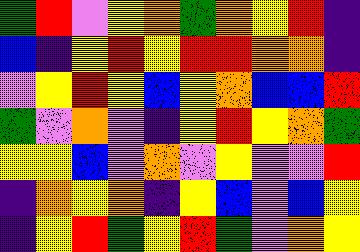[["green", "red", "violet", "yellow", "orange", "green", "orange", "yellow", "red", "indigo"], ["blue", "indigo", "yellow", "red", "yellow", "red", "red", "orange", "orange", "indigo"], ["violet", "yellow", "red", "yellow", "blue", "yellow", "orange", "blue", "blue", "red"], ["green", "violet", "orange", "violet", "indigo", "yellow", "red", "yellow", "orange", "green"], ["yellow", "yellow", "blue", "violet", "orange", "violet", "yellow", "violet", "violet", "red"], ["indigo", "orange", "yellow", "orange", "indigo", "yellow", "blue", "violet", "blue", "yellow"], ["indigo", "yellow", "red", "green", "yellow", "red", "green", "violet", "orange", "yellow"]]